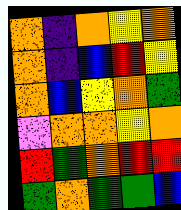[["orange", "indigo", "orange", "yellow", "orange"], ["orange", "indigo", "blue", "red", "yellow"], ["orange", "blue", "yellow", "orange", "green"], ["violet", "orange", "orange", "yellow", "orange"], ["red", "green", "orange", "red", "red"], ["green", "orange", "green", "green", "blue"]]